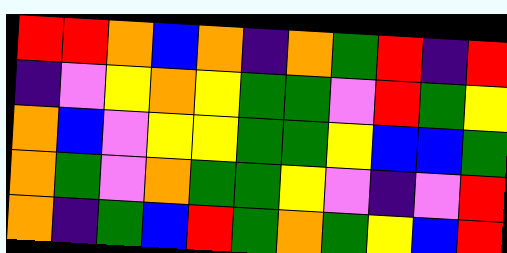[["red", "red", "orange", "blue", "orange", "indigo", "orange", "green", "red", "indigo", "red"], ["indigo", "violet", "yellow", "orange", "yellow", "green", "green", "violet", "red", "green", "yellow"], ["orange", "blue", "violet", "yellow", "yellow", "green", "green", "yellow", "blue", "blue", "green"], ["orange", "green", "violet", "orange", "green", "green", "yellow", "violet", "indigo", "violet", "red"], ["orange", "indigo", "green", "blue", "red", "green", "orange", "green", "yellow", "blue", "red"]]